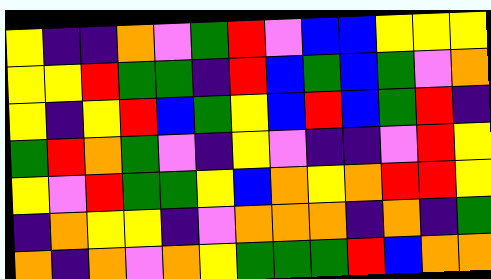[["yellow", "indigo", "indigo", "orange", "violet", "green", "red", "violet", "blue", "blue", "yellow", "yellow", "yellow"], ["yellow", "yellow", "red", "green", "green", "indigo", "red", "blue", "green", "blue", "green", "violet", "orange"], ["yellow", "indigo", "yellow", "red", "blue", "green", "yellow", "blue", "red", "blue", "green", "red", "indigo"], ["green", "red", "orange", "green", "violet", "indigo", "yellow", "violet", "indigo", "indigo", "violet", "red", "yellow"], ["yellow", "violet", "red", "green", "green", "yellow", "blue", "orange", "yellow", "orange", "red", "red", "yellow"], ["indigo", "orange", "yellow", "yellow", "indigo", "violet", "orange", "orange", "orange", "indigo", "orange", "indigo", "green"], ["orange", "indigo", "orange", "violet", "orange", "yellow", "green", "green", "green", "red", "blue", "orange", "orange"]]